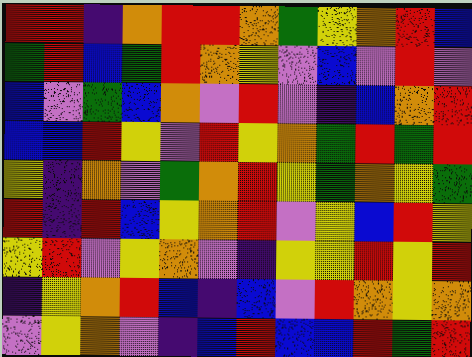[["red", "red", "indigo", "orange", "red", "red", "orange", "green", "yellow", "orange", "red", "blue"], ["green", "red", "blue", "green", "red", "orange", "yellow", "violet", "blue", "violet", "red", "violet"], ["blue", "violet", "green", "blue", "orange", "violet", "red", "violet", "indigo", "blue", "orange", "red"], ["blue", "blue", "red", "yellow", "violet", "red", "yellow", "orange", "green", "red", "green", "red"], ["yellow", "indigo", "orange", "violet", "green", "orange", "red", "yellow", "green", "orange", "yellow", "green"], ["red", "indigo", "red", "blue", "yellow", "orange", "red", "violet", "yellow", "blue", "red", "yellow"], ["yellow", "red", "violet", "yellow", "orange", "violet", "indigo", "yellow", "yellow", "red", "yellow", "red"], ["indigo", "yellow", "orange", "red", "blue", "indigo", "blue", "violet", "red", "orange", "yellow", "orange"], ["violet", "yellow", "orange", "violet", "indigo", "blue", "red", "blue", "blue", "red", "green", "red"]]